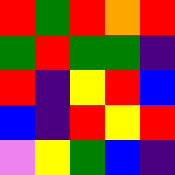[["red", "green", "red", "orange", "red"], ["green", "red", "green", "green", "indigo"], ["red", "indigo", "yellow", "red", "blue"], ["blue", "indigo", "red", "yellow", "red"], ["violet", "yellow", "green", "blue", "indigo"]]